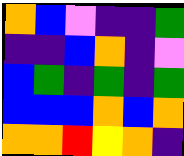[["orange", "blue", "violet", "indigo", "indigo", "green"], ["indigo", "indigo", "blue", "orange", "indigo", "violet"], ["blue", "green", "indigo", "green", "indigo", "green"], ["blue", "blue", "blue", "orange", "blue", "orange"], ["orange", "orange", "red", "yellow", "orange", "indigo"]]